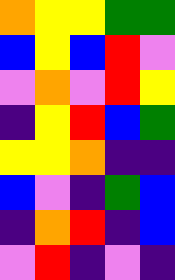[["orange", "yellow", "yellow", "green", "green"], ["blue", "yellow", "blue", "red", "violet"], ["violet", "orange", "violet", "red", "yellow"], ["indigo", "yellow", "red", "blue", "green"], ["yellow", "yellow", "orange", "indigo", "indigo"], ["blue", "violet", "indigo", "green", "blue"], ["indigo", "orange", "red", "indigo", "blue"], ["violet", "red", "indigo", "violet", "indigo"]]